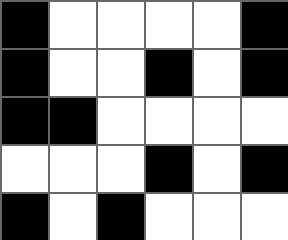[["black", "white", "white", "white", "white", "black"], ["black", "white", "white", "black", "white", "black"], ["black", "black", "white", "white", "white", "white"], ["white", "white", "white", "black", "white", "black"], ["black", "white", "black", "white", "white", "white"]]